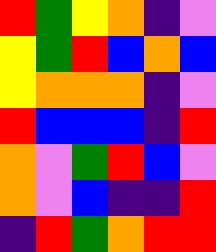[["red", "green", "yellow", "orange", "indigo", "violet"], ["yellow", "green", "red", "blue", "orange", "blue"], ["yellow", "orange", "orange", "orange", "indigo", "violet"], ["red", "blue", "blue", "blue", "indigo", "red"], ["orange", "violet", "green", "red", "blue", "violet"], ["orange", "violet", "blue", "indigo", "indigo", "red"], ["indigo", "red", "green", "orange", "red", "red"]]